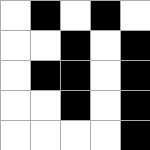[["white", "black", "white", "black", "white"], ["white", "white", "black", "white", "black"], ["white", "black", "black", "white", "black"], ["white", "white", "black", "white", "black"], ["white", "white", "white", "white", "black"]]